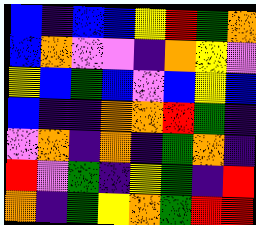[["blue", "indigo", "blue", "blue", "yellow", "red", "green", "orange"], ["blue", "orange", "violet", "violet", "indigo", "orange", "yellow", "violet"], ["yellow", "blue", "green", "blue", "violet", "blue", "yellow", "blue"], ["blue", "indigo", "indigo", "orange", "orange", "red", "green", "indigo"], ["violet", "orange", "indigo", "orange", "indigo", "green", "orange", "indigo"], ["red", "violet", "green", "indigo", "yellow", "green", "indigo", "red"], ["orange", "indigo", "green", "yellow", "orange", "green", "red", "red"]]